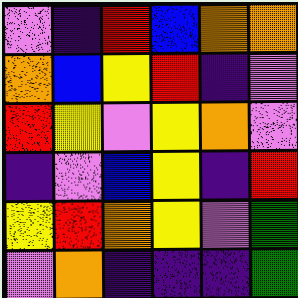[["violet", "indigo", "red", "blue", "orange", "orange"], ["orange", "blue", "yellow", "red", "indigo", "violet"], ["red", "yellow", "violet", "yellow", "orange", "violet"], ["indigo", "violet", "blue", "yellow", "indigo", "red"], ["yellow", "red", "orange", "yellow", "violet", "green"], ["violet", "orange", "indigo", "indigo", "indigo", "green"]]